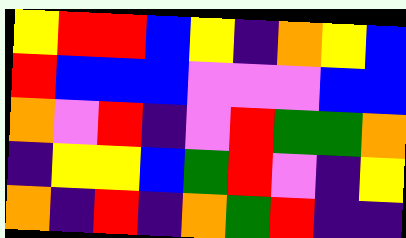[["yellow", "red", "red", "blue", "yellow", "indigo", "orange", "yellow", "blue"], ["red", "blue", "blue", "blue", "violet", "violet", "violet", "blue", "blue"], ["orange", "violet", "red", "indigo", "violet", "red", "green", "green", "orange"], ["indigo", "yellow", "yellow", "blue", "green", "red", "violet", "indigo", "yellow"], ["orange", "indigo", "red", "indigo", "orange", "green", "red", "indigo", "indigo"]]